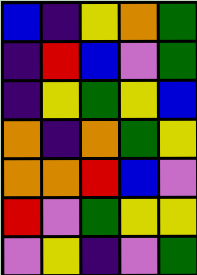[["blue", "indigo", "yellow", "orange", "green"], ["indigo", "red", "blue", "violet", "green"], ["indigo", "yellow", "green", "yellow", "blue"], ["orange", "indigo", "orange", "green", "yellow"], ["orange", "orange", "red", "blue", "violet"], ["red", "violet", "green", "yellow", "yellow"], ["violet", "yellow", "indigo", "violet", "green"]]